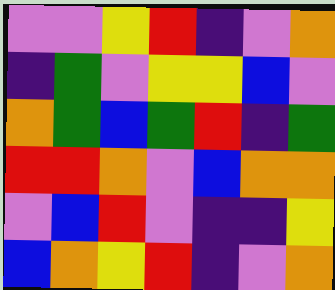[["violet", "violet", "yellow", "red", "indigo", "violet", "orange"], ["indigo", "green", "violet", "yellow", "yellow", "blue", "violet"], ["orange", "green", "blue", "green", "red", "indigo", "green"], ["red", "red", "orange", "violet", "blue", "orange", "orange"], ["violet", "blue", "red", "violet", "indigo", "indigo", "yellow"], ["blue", "orange", "yellow", "red", "indigo", "violet", "orange"]]